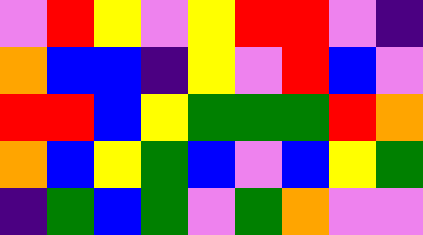[["violet", "red", "yellow", "violet", "yellow", "red", "red", "violet", "indigo"], ["orange", "blue", "blue", "indigo", "yellow", "violet", "red", "blue", "violet"], ["red", "red", "blue", "yellow", "green", "green", "green", "red", "orange"], ["orange", "blue", "yellow", "green", "blue", "violet", "blue", "yellow", "green"], ["indigo", "green", "blue", "green", "violet", "green", "orange", "violet", "violet"]]